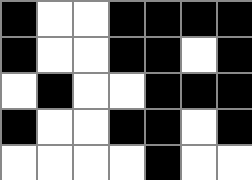[["black", "white", "white", "black", "black", "black", "black"], ["black", "white", "white", "black", "black", "white", "black"], ["white", "black", "white", "white", "black", "black", "black"], ["black", "white", "white", "black", "black", "white", "black"], ["white", "white", "white", "white", "black", "white", "white"]]